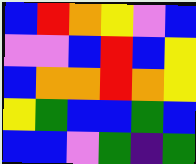[["blue", "red", "orange", "yellow", "violet", "blue"], ["violet", "violet", "blue", "red", "blue", "yellow"], ["blue", "orange", "orange", "red", "orange", "yellow"], ["yellow", "green", "blue", "blue", "green", "blue"], ["blue", "blue", "violet", "green", "indigo", "green"]]